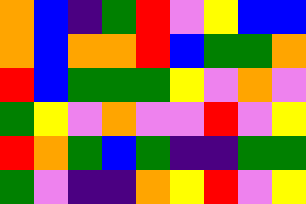[["orange", "blue", "indigo", "green", "red", "violet", "yellow", "blue", "blue"], ["orange", "blue", "orange", "orange", "red", "blue", "green", "green", "orange"], ["red", "blue", "green", "green", "green", "yellow", "violet", "orange", "violet"], ["green", "yellow", "violet", "orange", "violet", "violet", "red", "violet", "yellow"], ["red", "orange", "green", "blue", "green", "indigo", "indigo", "green", "green"], ["green", "violet", "indigo", "indigo", "orange", "yellow", "red", "violet", "yellow"]]